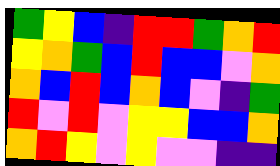[["green", "yellow", "blue", "indigo", "red", "red", "green", "orange", "red"], ["yellow", "orange", "green", "blue", "red", "blue", "blue", "violet", "orange"], ["orange", "blue", "red", "blue", "orange", "blue", "violet", "indigo", "green"], ["red", "violet", "red", "violet", "yellow", "yellow", "blue", "blue", "orange"], ["orange", "red", "yellow", "violet", "yellow", "violet", "violet", "indigo", "indigo"]]